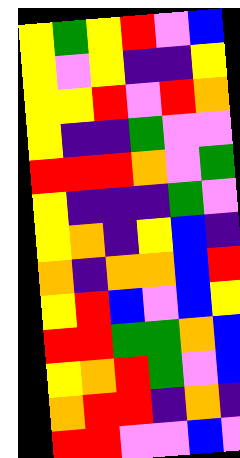[["yellow", "green", "yellow", "red", "violet", "blue"], ["yellow", "violet", "yellow", "indigo", "indigo", "yellow"], ["yellow", "yellow", "red", "violet", "red", "orange"], ["yellow", "indigo", "indigo", "green", "violet", "violet"], ["red", "red", "red", "orange", "violet", "green"], ["yellow", "indigo", "indigo", "indigo", "green", "violet"], ["yellow", "orange", "indigo", "yellow", "blue", "indigo"], ["orange", "indigo", "orange", "orange", "blue", "red"], ["yellow", "red", "blue", "violet", "blue", "yellow"], ["red", "red", "green", "green", "orange", "blue"], ["yellow", "orange", "red", "green", "violet", "blue"], ["orange", "red", "red", "indigo", "orange", "indigo"], ["red", "red", "violet", "violet", "blue", "violet"]]